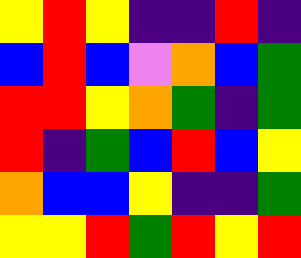[["yellow", "red", "yellow", "indigo", "indigo", "red", "indigo"], ["blue", "red", "blue", "violet", "orange", "blue", "green"], ["red", "red", "yellow", "orange", "green", "indigo", "green"], ["red", "indigo", "green", "blue", "red", "blue", "yellow"], ["orange", "blue", "blue", "yellow", "indigo", "indigo", "green"], ["yellow", "yellow", "red", "green", "red", "yellow", "red"]]